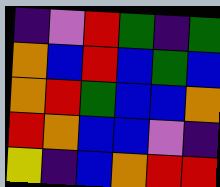[["indigo", "violet", "red", "green", "indigo", "green"], ["orange", "blue", "red", "blue", "green", "blue"], ["orange", "red", "green", "blue", "blue", "orange"], ["red", "orange", "blue", "blue", "violet", "indigo"], ["yellow", "indigo", "blue", "orange", "red", "red"]]